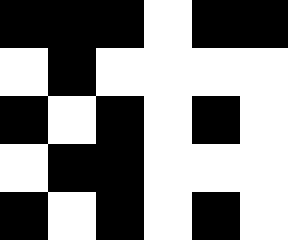[["black", "black", "black", "white", "black", "black"], ["white", "black", "white", "white", "white", "white"], ["black", "white", "black", "white", "black", "white"], ["white", "black", "black", "white", "white", "white"], ["black", "white", "black", "white", "black", "white"]]